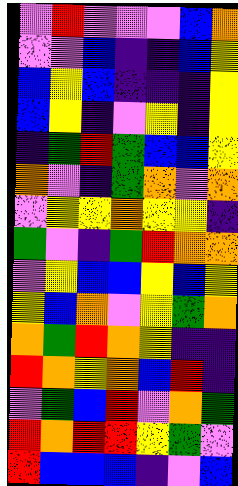[["violet", "red", "violet", "violet", "violet", "blue", "orange"], ["violet", "violet", "blue", "indigo", "indigo", "blue", "yellow"], ["blue", "yellow", "blue", "indigo", "indigo", "indigo", "yellow"], ["blue", "yellow", "indigo", "violet", "yellow", "indigo", "yellow"], ["indigo", "green", "red", "green", "blue", "blue", "yellow"], ["orange", "violet", "indigo", "green", "orange", "violet", "orange"], ["violet", "yellow", "yellow", "orange", "yellow", "yellow", "indigo"], ["green", "violet", "indigo", "green", "red", "orange", "orange"], ["violet", "yellow", "blue", "blue", "yellow", "blue", "yellow"], ["yellow", "blue", "orange", "violet", "yellow", "green", "orange"], ["orange", "green", "red", "orange", "yellow", "indigo", "indigo"], ["red", "orange", "yellow", "orange", "blue", "red", "indigo"], ["violet", "green", "blue", "red", "violet", "orange", "green"], ["red", "orange", "red", "red", "yellow", "green", "violet"], ["red", "blue", "blue", "blue", "indigo", "violet", "blue"]]